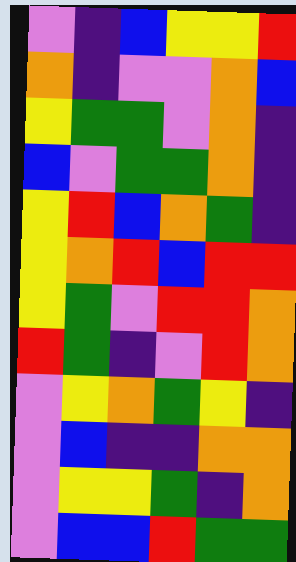[["violet", "indigo", "blue", "yellow", "yellow", "red"], ["orange", "indigo", "violet", "violet", "orange", "blue"], ["yellow", "green", "green", "violet", "orange", "indigo"], ["blue", "violet", "green", "green", "orange", "indigo"], ["yellow", "red", "blue", "orange", "green", "indigo"], ["yellow", "orange", "red", "blue", "red", "red"], ["yellow", "green", "violet", "red", "red", "orange"], ["red", "green", "indigo", "violet", "red", "orange"], ["violet", "yellow", "orange", "green", "yellow", "indigo"], ["violet", "blue", "indigo", "indigo", "orange", "orange"], ["violet", "yellow", "yellow", "green", "indigo", "orange"], ["violet", "blue", "blue", "red", "green", "green"]]